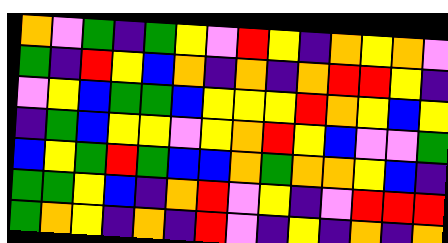[["orange", "violet", "green", "indigo", "green", "yellow", "violet", "red", "yellow", "indigo", "orange", "yellow", "orange", "violet"], ["green", "indigo", "red", "yellow", "blue", "orange", "indigo", "orange", "indigo", "orange", "red", "red", "yellow", "indigo"], ["violet", "yellow", "blue", "green", "green", "blue", "yellow", "yellow", "yellow", "red", "orange", "yellow", "blue", "yellow"], ["indigo", "green", "blue", "yellow", "yellow", "violet", "yellow", "orange", "red", "yellow", "blue", "violet", "violet", "green"], ["blue", "yellow", "green", "red", "green", "blue", "blue", "orange", "green", "orange", "orange", "yellow", "blue", "indigo"], ["green", "green", "yellow", "blue", "indigo", "orange", "red", "violet", "yellow", "indigo", "violet", "red", "red", "red"], ["green", "orange", "yellow", "indigo", "orange", "indigo", "red", "violet", "indigo", "yellow", "indigo", "orange", "indigo", "orange"]]